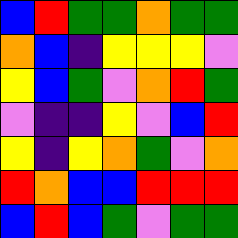[["blue", "red", "green", "green", "orange", "green", "green"], ["orange", "blue", "indigo", "yellow", "yellow", "yellow", "violet"], ["yellow", "blue", "green", "violet", "orange", "red", "green"], ["violet", "indigo", "indigo", "yellow", "violet", "blue", "red"], ["yellow", "indigo", "yellow", "orange", "green", "violet", "orange"], ["red", "orange", "blue", "blue", "red", "red", "red"], ["blue", "red", "blue", "green", "violet", "green", "green"]]